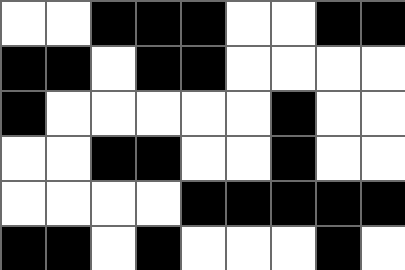[["white", "white", "black", "black", "black", "white", "white", "black", "black"], ["black", "black", "white", "black", "black", "white", "white", "white", "white"], ["black", "white", "white", "white", "white", "white", "black", "white", "white"], ["white", "white", "black", "black", "white", "white", "black", "white", "white"], ["white", "white", "white", "white", "black", "black", "black", "black", "black"], ["black", "black", "white", "black", "white", "white", "white", "black", "white"]]